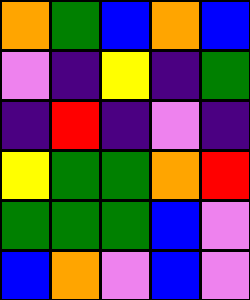[["orange", "green", "blue", "orange", "blue"], ["violet", "indigo", "yellow", "indigo", "green"], ["indigo", "red", "indigo", "violet", "indigo"], ["yellow", "green", "green", "orange", "red"], ["green", "green", "green", "blue", "violet"], ["blue", "orange", "violet", "blue", "violet"]]